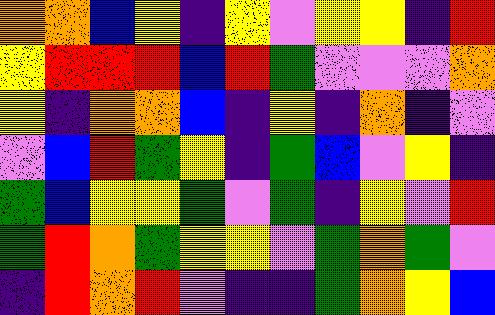[["orange", "orange", "blue", "yellow", "indigo", "yellow", "violet", "yellow", "yellow", "indigo", "red"], ["yellow", "red", "red", "red", "blue", "red", "green", "violet", "violet", "violet", "orange"], ["yellow", "indigo", "orange", "orange", "blue", "indigo", "yellow", "indigo", "orange", "indigo", "violet"], ["violet", "blue", "red", "green", "yellow", "indigo", "green", "blue", "violet", "yellow", "indigo"], ["green", "blue", "yellow", "yellow", "green", "violet", "green", "indigo", "yellow", "violet", "red"], ["green", "red", "orange", "green", "yellow", "yellow", "violet", "green", "orange", "green", "violet"], ["indigo", "red", "orange", "red", "violet", "indigo", "indigo", "green", "orange", "yellow", "blue"]]